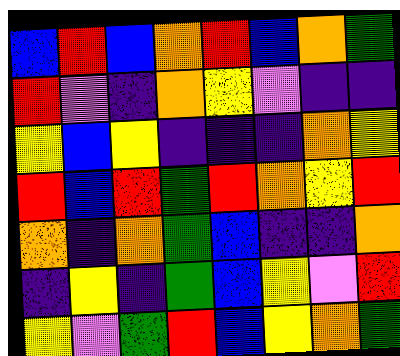[["blue", "red", "blue", "orange", "red", "blue", "orange", "green"], ["red", "violet", "indigo", "orange", "yellow", "violet", "indigo", "indigo"], ["yellow", "blue", "yellow", "indigo", "indigo", "indigo", "orange", "yellow"], ["red", "blue", "red", "green", "red", "orange", "yellow", "red"], ["orange", "indigo", "orange", "green", "blue", "indigo", "indigo", "orange"], ["indigo", "yellow", "indigo", "green", "blue", "yellow", "violet", "red"], ["yellow", "violet", "green", "red", "blue", "yellow", "orange", "green"]]